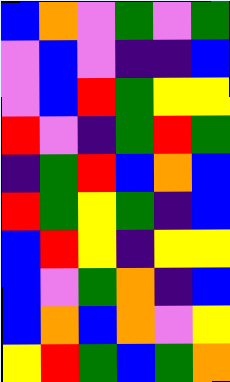[["blue", "orange", "violet", "green", "violet", "green"], ["violet", "blue", "violet", "indigo", "indigo", "blue"], ["violet", "blue", "red", "green", "yellow", "yellow"], ["red", "violet", "indigo", "green", "red", "green"], ["indigo", "green", "red", "blue", "orange", "blue"], ["red", "green", "yellow", "green", "indigo", "blue"], ["blue", "red", "yellow", "indigo", "yellow", "yellow"], ["blue", "violet", "green", "orange", "indigo", "blue"], ["blue", "orange", "blue", "orange", "violet", "yellow"], ["yellow", "red", "green", "blue", "green", "orange"]]